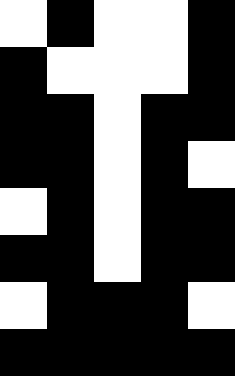[["white", "black", "white", "white", "black"], ["black", "white", "white", "white", "black"], ["black", "black", "white", "black", "black"], ["black", "black", "white", "black", "white"], ["white", "black", "white", "black", "black"], ["black", "black", "white", "black", "black"], ["white", "black", "black", "black", "white"], ["black", "black", "black", "black", "black"]]